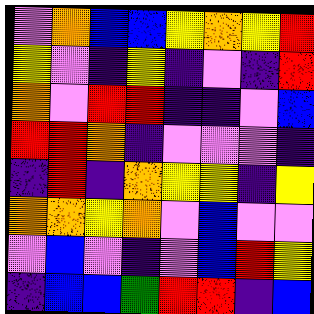[["violet", "orange", "blue", "blue", "yellow", "orange", "yellow", "red"], ["yellow", "violet", "indigo", "yellow", "indigo", "violet", "indigo", "red"], ["orange", "violet", "red", "red", "indigo", "indigo", "violet", "blue"], ["red", "red", "orange", "indigo", "violet", "violet", "violet", "indigo"], ["indigo", "red", "indigo", "orange", "yellow", "yellow", "indigo", "yellow"], ["orange", "orange", "yellow", "orange", "violet", "blue", "violet", "violet"], ["violet", "blue", "violet", "indigo", "violet", "blue", "red", "yellow"], ["indigo", "blue", "blue", "green", "red", "red", "indigo", "blue"]]